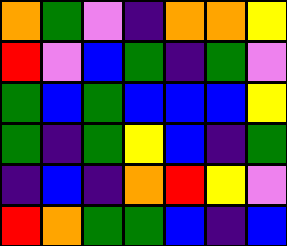[["orange", "green", "violet", "indigo", "orange", "orange", "yellow"], ["red", "violet", "blue", "green", "indigo", "green", "violet"], ["green", "blue", "green", "blue", "blue", "blue", "yellow"], ["green", "indigo", "green", "yellow", "blue", "indigo", "green"], ["indigo", "blue", "indigo", "orange", "red", "yellow", "violet"], ["red", "orange", "green", "green", "blue", "indigo", "blue"]]